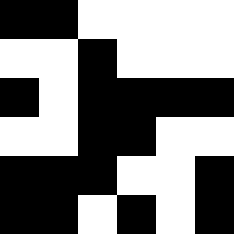[["black", "black", "white", "white", "white", "white"], ["white", "white", "black", "white", "white", "white"], ["black", "white", "black", "black", "black", "black"], ["white", "white", "black", "black", "white", "white"], ["black", "black", "black", "white", "white", "black"], ["black", "black", "white", "black", "white", "black"]]